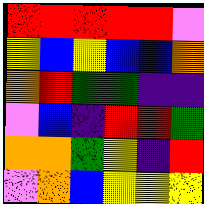[["red", "red", "red", "red", "red", "violet"], ["yellow", "blue", "yellow", "blue", "blue", "orange"], ["orange", "red", "green", "green", "indigo", "indigo"], ["violet", "blue", "indigo", "red", "red", "green"], ["orange", "orange", "green", "yellow", "indigo", "red"], ["violet", "orange", "blue", "yellow", "yellow", "yellow"]]